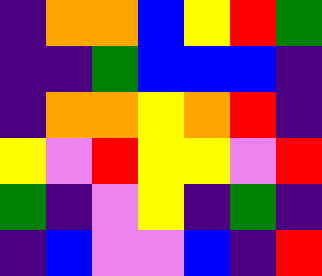[["indigo", "orange", "orange", "blue", "yellow", "red", "green"], ["indigo", "indigo", "green", "blue", "blue", "blue", "indigo"], ["indigo", "orange", "orange", "yellow", "orange", "red", "indigo"], ["yellow", "violet", "red", "yellow", "yellow", "violet", "red"], ["green", "indigo", "violet", "yellow", "indigo", "green", "indigo"], ["indigo", "blue", "violet", "violet", "blue", "indigo", "red"]]